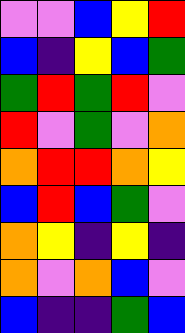[["violet", "violet", "blue", "yellow", "red"], ["blue", "indigo", "yellow", "blue", "green"], ["green", "red", "green", "red", "violet"], ["red", "violet", "green", "violet", "orange"], ["orange", "red", "red", "orange", "yellow"], ["blue", "red", "blue", "green", "violet"], ["orange", "yellow", "indigo", "yellow", "indigo"], ["orange", "violet", "orange", "blue", "violet"], ["blue", "indigo", "indigo", "green", "blue"]]